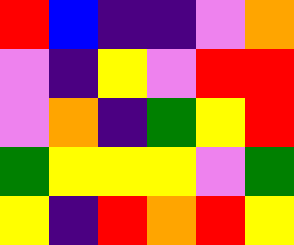[["red", "blue", "indigo", "indigo", "violet", "orange"], ["violet", "indigo", "yellow", "violet", "red", "red"], ["violet", "orange", "indigo", "green", "yellow", "red"], ["green", "yellow", "yellow", "yellow", "violet", "green"], ["yellow", "indigo", "red", "orange", "red", "yellow"]]